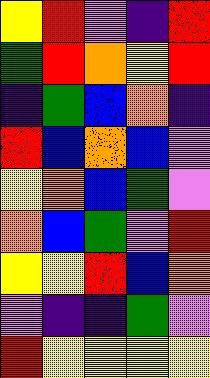[["yellow", "red", "violet", "indigo", "red"], ["green", "red", "orange", "yellow", "red"], ["indigo", "green", "blue", "orange", "indigo"], ["red", "blue", "orange", "blue", "violet"], ["yellow", "orange", "blue", "green", "violet"], ["orange", "blue", "green", "violet", "red"], ["yellow", "yellow", "red", "blue", "orange"], ["violet", "indigo", "indigo", "green", "violet"], ["red", "yellow", "yellow", "yellow", "yellow"]]